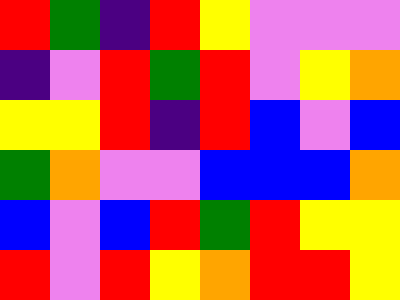[["red", "green", "indigo", "red", "yellow", "violet", "violet", "violet"], ["indigo", "violet", "red", "green", "red", "violet", "yellow", "orange"], ["yellow", "yellow", "red", "indigo", "red", "blue", "violet", "blue"], ["green", "orange", "violet", "violet", "blue", "blue", "blue", "orange"], ["blue", "violet", "blue", "red", "green", "red", "yellow", "yellow"], ["red", "violet", "red", "yellow", "orange", "red", "red", "yellow"]]